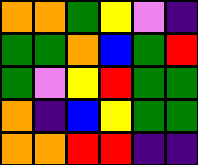[["orange", "orange", "green", "yellow", "violet", "indigo"], ["green", "green", "orange", "blue", "green", "red"], ["green", "violet", "yellow", "red", "green", "green"], ["orange", "indigo", "blue", "yellow", "green", "green"], ["orange", "orange", "red", "red", "indigo", "indigo"]]